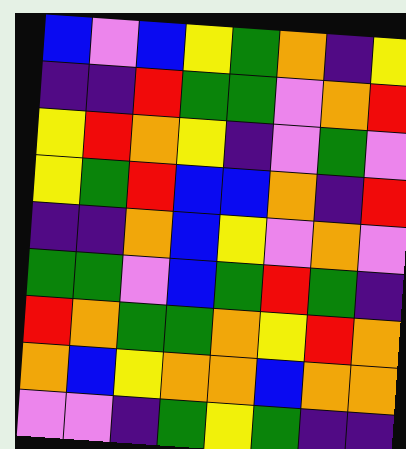[["blue", "violet", "blue", "yellow", "green", "orange", "indigo", "yellow"], ["indigo", "indigo", "red", "green", "green", "violet", "orange", "red"], ["yellow", "red", "orange", "yellow", "indigo", "violet", "green", "violet"], ["yellow", "green", "red", "blue", "blue", "orange", "indigo", "red"], ["indigo", "indigo", "orange", "blue", "yellow", "violet", "orange", "violet"], ["green", "green", "violet", "blue", "green", "red", "green", "indigo"], ["red", "orange", "green", "green", "orange", "yellow", "red", "orange"], ["orange", "blue", "yellow", "orange", "orange", "blue", "orange", "orange"], ["violet", "violet", "indigo", "green", "yellow", "green", "indigo", "indigo"]]